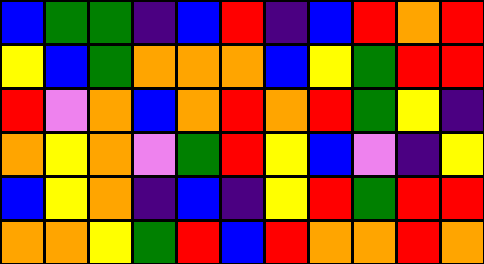[["blue", "green", "green", "indigo", "blue", "red", "indigo", "blue", "red", "orange", "red"], ["yellow", "blue", "green", "orange", "orange", "orange", "blue", "yellow", "green", "red", "red"], ["red", "violet", "orange", "blue", "orange", "red", "orange", "red", "green", "yellow", "indigo"], ["orange", "yellow", "orange", "violet", "green", "red", "yellow", "blue", "violet", "indigo", "yellow"], ["blue", "yellow", "orange", "indigo", "blue", "indigo", "yellow", "red", "green", "red", "red"], ["orange", "orange", "yellow", "green", "red", "blue", "red", "orange", "orange", "red", "orange"]]